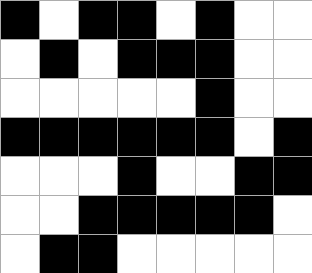[["black", "white", "black", "black", "white", "black", "white", "white"], ["white", "black", "white", "black", "black", "black", "white", "white"], ["white", "white", "white", "white", "white", "black", "white", "white"], ["black", "black", "black", "black", "black", "black", "white", "black"], ["white", "white", "white", "black", "white", "white", "black", "black"], ["white", "white", "black", "black", "black", "black", "black", "white"], ["white", "black", "black", "white", "white", "white", "white", "white"]]